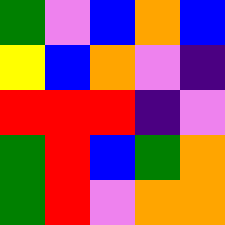[["green", "violet", "blue", "orange", "blue"], ["yellow", "blue", "orange", "violet", "indigo"], ["red", "red", "red", "indigo", "violet"], ["green", "red", "blue", "green", "orange"], ["green", "red", "violet", "orange", "orange"]]